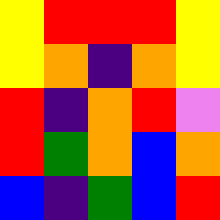[["yellow", "red", "red", "red", "yellow"], ["yellow", "orange", "indigo", "orange", "yellow"], ["red", "indigo", "orange", "red", "violet"], ["red", "green", "orange", "blue", "orange"], ["blue", "indigo", "green", "blue", "red"]]